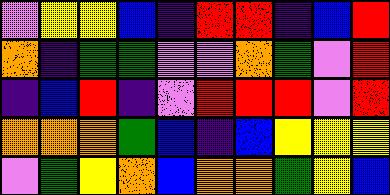[["violet", "yellow", "yellow", "blue", "indigo", "red", "red", "indigo", "blue", "red"], ["orange", "indigo", "green", "green", "violet", "violet", "orange", "green", "violet", "red"], ["indigo", "blue", "red", "indigo", "violet", "red", "red", "red", "violet", "red"], ["orange", "orange", "orange", "green", "blue", "indigo", "blue", "yellow", "yellow", "yellow"], ["violet", "green", "yellow", "orange", "blue", "orange", "orange", "green", "yellow", "blue"]]